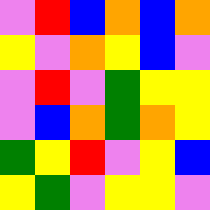[["violet", "red", "blue", "orange", "blue", "orange"], ["yellow", "violet", "orange", "yellow", "blue", "violet"], ["violet", "red", "violet", "green", "yellow", "yellow"], ["violet", "blue", "orange", "green", "orange", "yellow"], ["green", "yellow", "red", "violet", "yellow", "blue"], ["yellow", "green", "violet", "yellow", "yellow", "violet"]]